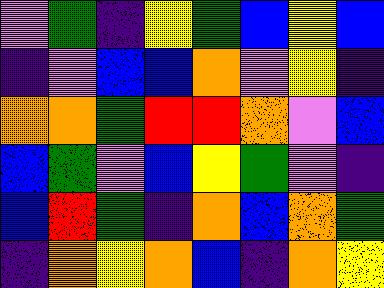[["violet", "green", "indigo", "yellow", "green", "blue", "yellow", "blue"], ["indigo", "violet", "blue", "blue", "orange", "violet", "yellow", "indigo"], ["orange", "orange", "green", "red", "red", "orange", "violet", "blue"], ["blue", "green", "violet", "blue", "yellow", "green", "violet", "indigo"], ["blue", "red", "green", "indigo", "orange", "blue", "orange", "green"], ["indigo", "orange", "yellow", "orange", "blue", "indigo", "orange", "yellow"]]